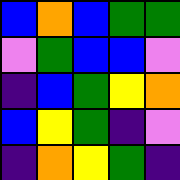[["blue", "orange", "blue", "green", "green"], ["violet", "green", "blue", "blue", "violet"], ["indigo", "blue", "green", "yellow", "orange"], ["blue", "yellow", "green", "indigo", "violet"], ["indigo", "orange", "yellow", "green", "indigo"]]